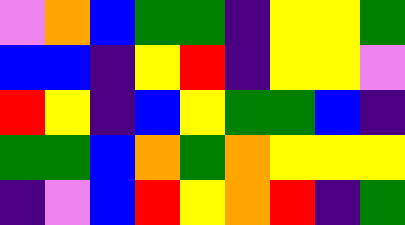[["violet", "orange", "blue", "green", "green", "indigo", "yellow", "yellow", "green"], ["blue", "blue", "indigo", "yellow", "red", "indigo", "yellow", "yellow", "violet"], ["red", "yellow", "indigo", "blue", "yellow", "green", "green", "blue", "indigo"], ["green", "green", "blue", "orange", "green", "orange", "yellow", "yellow", "yellow"], ["indigo", "violet", "blue", "red", "yellow", "orange", "red", "indigo", "green"]]